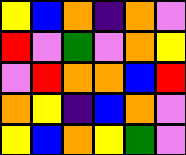[["yellow", "blue", "orange", "indigo", "orange", "violet"], ["red", "violet", "green", "violet", "orange", "yellow"], ["violet", "red", "orange", "orange", "blue", "red"], ["orange", "yellow", "indigo", "blue", "orange", "violet"], ["yellow", "blue", "orange", "yellow", "green", "violet"]]